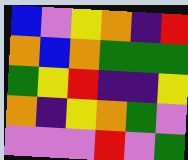[["blue", "violet", "yellow", "orange", "indigo", "red"], ["orange", "blue", "orange", "green", "green", "green"], ["green", "yellow", "red", "indigo", "indigo", "yellow"], ["orange", "indigo", "yellow", "orange", "green", "violet"], ["violet", "violet", "violet", "red", "violet", "green"]]